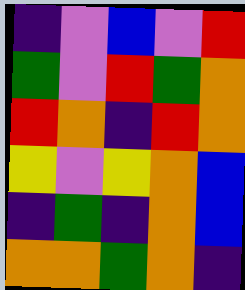[["indigo", "violet", "blue", "violet", "red"], ["green", "violet", "red", "green", "orange"], ["red", "orange", "indigo", "red", "orange"], ["yellow", "violet", "yellow", "orange", "blue"], ["indigo", "green", "indigo", "orange", "blue"], ["orange", "orange", "green", "orange", "indigo"]]